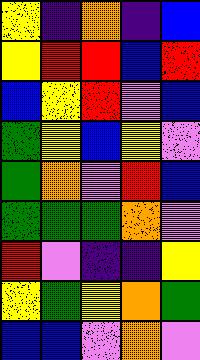[["yellow", "indigo", "orange", "indigo", "blue"], ["yellow", "red", "red", "blue", "red"], ["blue", "yellow", "red", "violet", "blue"], ["green", "yellow", "blue", "yellow", "violet"], ["green", "orange", "violet", "red", "blue"], ["green", "green", "green", "orange", "violet"], ["red", "violet", "indigo", "indigo", "yellow"], ["yellow", "green", "yellow", "orange", "green"], ["blue", "blue", "violet", "orange", "violet"]]